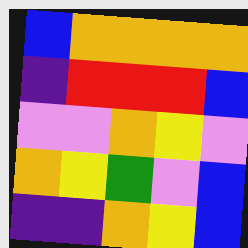[["blue", "orange", "orange", "orange", "orange"], ["indigo", "red", "red", "red", "blue"], ["violet", "violet", "orange", "yellow", "violet"], ["orange", "yellow", "green", "violet", "blue"], ["indigo", "indigo", "orange", "yellow", "blue"]]